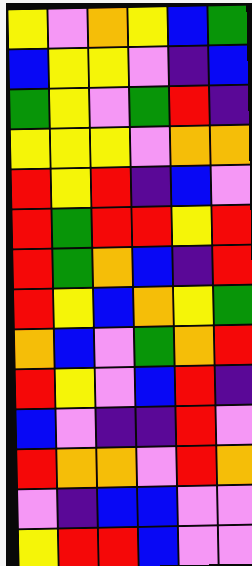[["yellow", "violet", "orange", "yellow", "blue", "green"], ["blue", "yellow", "yellow", "violet", "indigo", "blue"], ["green", "yellow", "violet", "green", "red", "indigo"], ["yellow", "yellow", "yellow", "violet", "orange", "orange"], ["red", "yellow", "red", "indigo", "blue", "violet"], ["red", "green", "red", "red", "yellow", "red"], ["red", "green", "orange", "blue", "indigo", "red"], ["red", "yellow", "blue", "orange", "yellow", "green"], ["orange", "blue", "violet", "green", "orange", "red"], ["red", "yellow", "violet", "blue", "red", "indigo"], ["blue", "violet", "indigo", "indigo", "red", "violet"], ["red", "orange", "orange", "violet", "red", "orange"], ["violet", "indigo", "blue", "blue", "violet", "violet"], ["yellow", "red", "red", "blue", "violet", "violet"]]